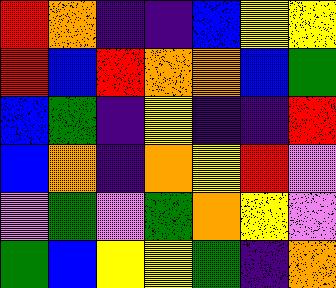[["red", "orange", "indigo", "indigo", "blue", "yellow", "yellow"], ["red", "blue", "red", "orange", "orange", "blue", "green"], ["blue", "green", "indigo", "yellow", "indigo", "indigo", "red"], ["blue", "orange", "indigo", "orange", "yellow", "red", "violet"], ["violet", "green", "violet", "green", "orange", "yellow", "violet"], ["green", "blue", "yellow", "yellow", "green", "indigo", "orange"]]